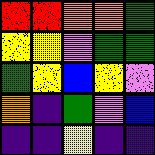[["red", "red", "orange", "orange", "green"], ["yellow", "yellow", "violet", "green", "green"], ["green", "yellow", "blue", "yellow", "violet"], ["orange", "indigo", "green", "violet", "blue"], ["indigo", "indigo", "yellow", "indigo", "indigo"]]